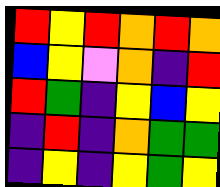[["red", "yellow", "red", "orange", "red", "orange"], ["blue", "yellow", "violet", "orange", "indigo", "red"], ["red", "green", "indigo", "yellow", "blue", "yellow"], ["indigo", "red", "indigo", "orange", "green", "green"], ["indigo", "yellow", "indigo", "yellow", "green", "yellow"]]